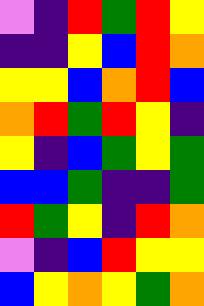[["violet", "indigo", "red", "green", "red", "yellow"], ["indigo", "indigo", "yellow", "blue", "red", "orange"], ["yellow", "yellow", "blue", "orange", "red", "blue"], ["orange", "red", "green", "red", "yellow", "indigo"], ["yellow", "indigo", "blue", "green", "yellow", "green"], ["blue", "blue", "green", "indigo", "indigo", "green"], ["red", "green", "yellow", "indigo", "red", "orange"], ["violet", "indigo", "blue", "red", "yellow", "yellow"], ["blue", "yellow", "orange", "yellow", "green", "orange"]]